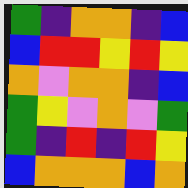[["green", "indigo", "orange", "orange", "indigo", "blue"], ["blue", "red", "red", "yellow", "red", "yellow"], ["orange", "violet", "orange", "orange", "indigo", "blue"], ["green", "yellow", "violet", "orange", "violet", "green"], ["green", "indigo", "red", "indigo", "red", "yellow"], ["blue", "orange", "orange", "orange", "blue", "orange"]]